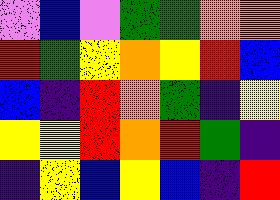[["violet", "blue", "violet", "green", "green", "orange", "orange"], ["red", "green", "yellow", "orange", "yellow", "red", "blue"], ["blue", "indigo", "red", "orange", "green", "indigo", "yellow"], ["yellow", "yellow", "red", "orange", "red", "green", "indigo"], ["indigo", "yellow", "blue", "yellow", "blue", "indigo", "red"]]